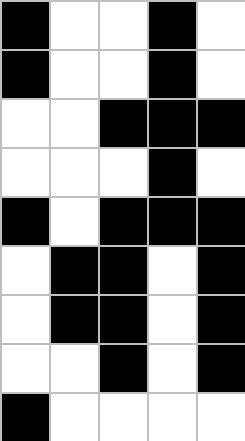[["black", "white", "white", "black", "white"], ["black", "white", "white", "black", "white"], ["white", "white", "black", "black", "black"], ["white", "white", "white", "black", "white"], ["black", "white", "black", "black", "black"], ["white", "black", "black", "white", "black"], ["white", "black", "black", "white", "black"], ["white", "white", "black", "white", "black"], ["black", "white", "white", "white", "white"]]